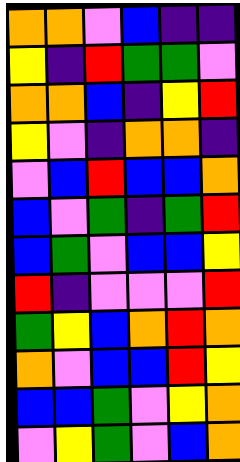[["orange", "orange", "violet", "blue", "indigo", "indigo"], ["yellow", "indigo", "red", "green", "green", "violet"], ["orange", "orange", "blue", "indigo", "yellow", "red"], ["yellow", "violet", "indigo", "orange", "orange", "indigo"], ["violet", "blue", "red", "blue", "blue", "orange"], ["blue", "violet", "green", "indigo", "green", "red"], ["blue", "green", "violet", "blue", "blue", "yellow"], ["red", "indigo", "violet", "violet", "violet", "red"], ["green", "yellow", "blue", "orange", "red", "orange"], ["orange", "violet", "blue", "blue", "red", "yellow"], ["blue", "blue", "green", "violet", "yellow", "orange"], ["violet", "yellow", "green", "violet", "blue", "orange"]]